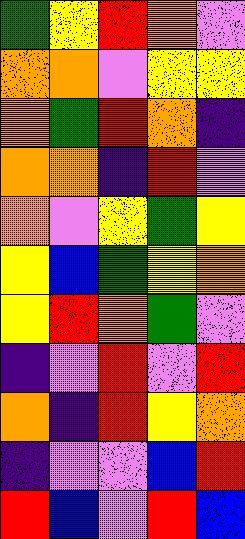[["green", "yellow", "red", "orange", "violet"], ["orange", "orange", "violet", "yellow", "yellow"], ["orange", "green", "red", "orange", "indigo"], ["orange", "orange", "indigo", "red", "violet"], ["orange", "violet", "yellow", "green", "yellow"], ["yellow", "blue", "green", "yellow", "orange"], ["yellow", "red", "orange", "green", "violet"], ["indigo", "violet", "red", "violet", "red"], ["orange", "indigo", "red", "yellow", "orange"], ["indigo", "violet", "violet", "blue", "red"], ["red", "blue", "violet", "red", "blue"]]